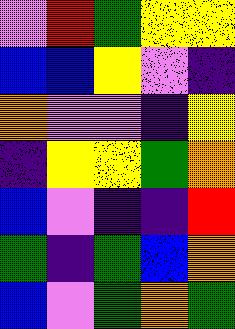[["violet", "red", "green", "yellow", "yellow"], ["blue", "blue", "yellow", "violet", "indigo"], ["orange", "violet", "violet", "indigo", "yellow"], ["indigo", "yellow", "yellow", "green", "orange"], ["blue", "violet", "indigo", "indigo", "red"], ["green", "indigo", "green", "blue", "orange"], ["blue", "violet", "green", "orange", "green"]]